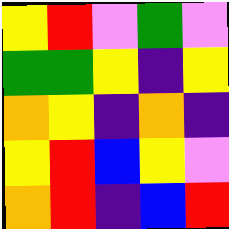[["yellow", "red", "violet", "green", "violet"], ["green", "green", "yellow", "indigo", "yellow"], ["orange", "yellow", "indigo", "orange", "indigo"], ["yellow", "red", "blue", "yellow", "violet"], ["orange", "red", "indigo", "blue", "red"]]